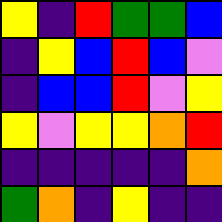[["yellow", "indigo", "red", "green", "green", "blue"], ["indigo", "yellow", "blue", "red", "blue", "violet"], ["indigo", "blue", "blue", "red", "violet", "yellow"], ["yellow", "violet", "yellow", "yellow", "orange", "red"], ["indigo", "indigo", "indigo", "indigo", "indigo", "orange"], ["green", "orange", "indigo", "yellow", "indigo", "indigo"]]